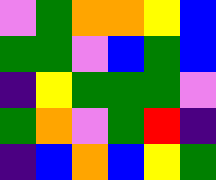[["violet", "green", "orange", "orange", "yellow", "blue"], ["green", "green", "violet", "blue", "green", "blue"], ["indigo", "yellow", "green", "green", "green", "violet"], ["green", "orange", "violet", "green", "red", "indigo"], ["indigo", "blue", "orange", "blue", "yellow", "green"]]